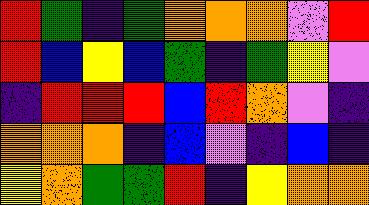[["red", "green", "indigo", "green", "orange", "orange", "orange", "violet", "red"], ["red", "blue", "yellow", "blue", "green", "indigo", "green", "yellow", "violet"], ["indigo", "red", "red", "red", "blue", "red", "orange", "violet", "indigo"], ["orange", "orange", "orange", "indigo", "blue", "violet", "indigo", "blue", "indigo"], ["yellow", "orange", "green", "green", "red", "indigo", "yellow", "orange", "orange"]]